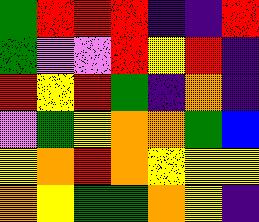[["green", "red", "red", "red", "indigo", "indigo", "red"], ["green", "violet", "violet", "red", "yellow", "red", "indigo"], ["red", "yellow", "red", "green", "indigo", "orange", "indigo"], ["violet", "green", "yellow", "orange", "orange", "green", "blue"], ["yellow", "orange", "red", "orange", "yellow", "yellow", "yellow"], ["orange", "yellow", "green", "green", "orange", "yellow", "indigo"]]